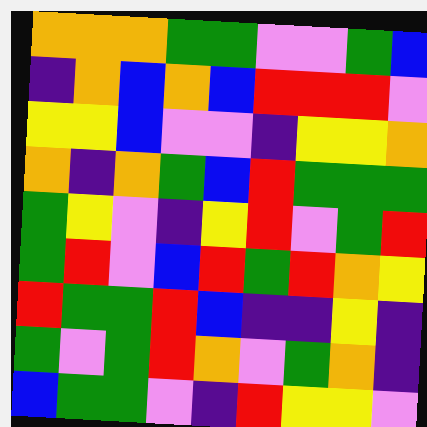[["orange", "orange", "orange", "green", "green", "violet", "violet", "green", "blue"], ["indigo", "orange", "blue", "orange", "blue", "red", "red", "red", "violet"], ["yellow", "yellow", "blue", "violet", "violet", "indigo", "yellow", "yellow", "orange"], ["orange", "indigo", "orange", "green", "blue", "red", "green", "green", "green"], ["green", "yellow", "violet", "indigo", "yellow", "red", "violet", "green", "red"], ["green", "red", "violet", "blue", "red", "green", "red", "orange", "yellow"], ["red", "green", "green", "red", "blue", "indigo", "indigo", "yellow", "indigo"], ["green", "violet", "green", "red", "orange", "violet", "green", "orange", "indigo"], ["blue", "green", "green", "violet", "indigo", "red", "yellow", "yellow", "violet"]]